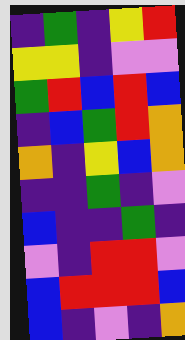[["indigo", "green", "indigo", "yellow", "red"], ["yellow", "yellow", "indigo", "violet", "violet"], ["green", "red", "blue", "red", "blue"], ["indigo", "blue", "green", "red", "orange"], ["orange", "indigo", "yellow", "blue", "orange"], ["indigo", "indigo", "green", "indigo", "violet"], ["blue", "indigo", "indigo", "green", "indigo"], ["violet", "indigo", "red", "red", "violet"], ["blue", "red", "red", "red", "blue"], ["blue", "indigo", "violet", "indigo", "orange"]]